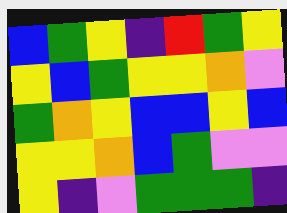[["blue", "green", "yellow", "indigo", "red", "green", "yellow"], ["yellow", "blue", "green", "yellow", "yellow", "orange", "violet"], ["green", "orange", "yellow", "blue", "blue", "yellow", "blue"], ["yellow", "yellow", "orange", "blue", "green", "violet", "violet"], ["yellow", "indigo", "violet", "green", "green", "green", "indigo"]]